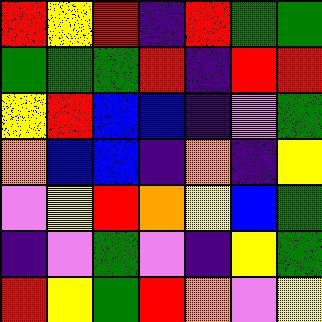[["red", "yellow", "red", "indigo", "red", "green", "green"], ["green", "green", "green", "red", "indigo", "red", "red"], ["yellow", "red", "blue", "blue", "indigo", "violet", "green"], ["orange", "blue", "blue", "indigo", "orange", "indigo", "yellow"], ["violet", "yellow", "red", "orange", "yellow", "blue", "green"], ["indigo", "violet", "green", "violet", "indigo", "yellow", "green"], ["red", "yellow", "green", "red", "orange", "violet", "yellow"]]